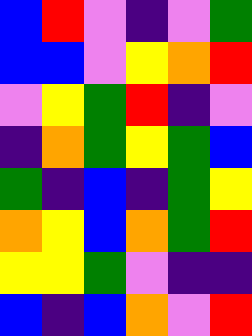[["blue", "red", "violet", "indigo", "violet", "green"], ["blue", "blue", "violet", "yellow", "orange", "red"], ["violet", "yellow", "green", "red", "indigo", "violet"], ["indigo", "orange", "green", "yellow", "green", "blue"], ["green", "indigo", "blue", "indigo", "green", "yellow"], ["orange", "yellow", "blue", "orange", "green", "red"], ["yellow", "yellow", "green", "violet", "indigo", "indigo"], ["blue", "indigo", "blue", "orange", "violet", "red"]]